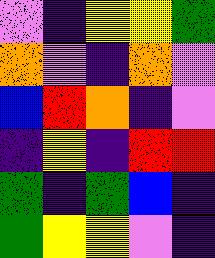[["violet", "indigo", "yellow", "yellow", "green"], ["orange", "violet", "indigo", "orange", "violet"], ["blue", "red", "orange", "indigo", "violet"], ["indigo", "yellow", "indigo", "red", "red"], ["green", "indigo", "green", "blue", "indigo"], ["green", "yellow", "yellow", "violet", "indigo"]]